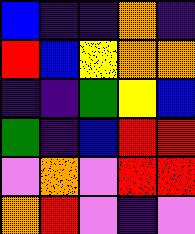[["blue", "indigo", "indigo", "orange", "indigo"], ["red", "blue", "yellow", "orange", "orange"], ["indigo", "indigo", "green", "yellow", "blue"], ["green", "indigo", "blue", "red", "red"], ["violet", "orange", "violet", "red", "red"], ["orange", "red", "violet", "indigo", "violet"]]